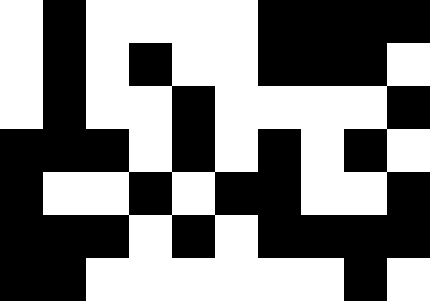[["white", "black", "white", "white", "white", "white", "black", "black", "black", "black"], ["white", "black", "white", "black", "white", "white", "black", "black", "black", "white"], ["white", "black", "white", "white", "black", "white", "white", "white", "white", "black"], ["black", "black", "black", "white", "black", "white", "black", "white", "black", "white"], ["black", "white", "white", "black", "white", "black", "black", "white", "white", "black"], ["black", "black", "black", "white", "black", "white", "black", "black", "black", "black"], ["black", "black", "white", "white", "white", "white", "white", "white", "black", "white"]]